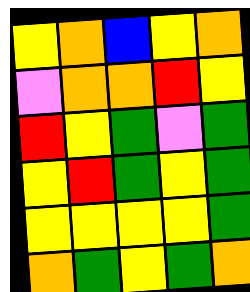[["yellow", "orange", "blue", "yellow", "orange"], ["violet", "orange", "orange", "red", "yellow"], ["red", "yellow", "green", "violet", "green"], ["yellow", "red", "green", "yellow", "green"], ["yellow", "yellow", "yellow", "yellow", "green"], ["orange", "green", "yellow", "green", "orange"]]